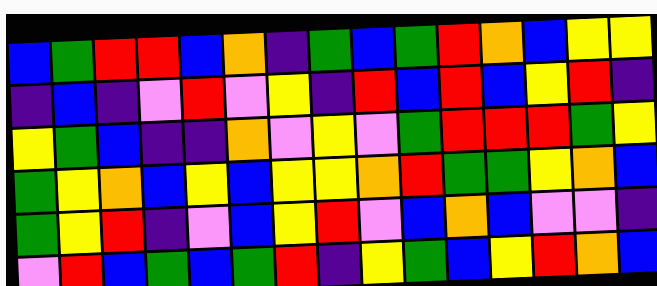[["blue", "green", "red", "red", "blue", "orange", "indigo", "green", "blue", "green", "red", "orange", "blue", "yellow", "yellow"], ["indigo", "blue", "indigo", "violet", "red", "violet", "yellow", "indigo", "red", "blue", "red", "blue", "yellow", "red", "indigo"], ["yellow", "green", "blue", "indigo", "indigo", "orange", "violet", "yellow", "violet", "green", "red", "red", "red", "green", "yellow"], ["green", "yellow", "orange", "blue", "yellow", "blue", "yellow", "yellow", "orange", "red", "green", "green", "yellow", "orange", "blue"], ["green", "yellow", "red", "indigo", "violet", "blue", "yellow", "red", "violet", "blue", "orange", "blue", "violet", "violet", "indigo"], ["violet", "red", "blue", "green", "blue", "green", "red", "indigo", "yellow", "green", "blue", "yellow", "red", "orange", "blue"]]